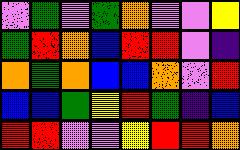[["violet", "green", "violet", "green", "orange", "violet", "violet", "yellow"], ["green", "red", "orange", "blue", "red", "red", "violet", "indigo"], ["orange", "green", "orange", "blue", "blue", "orange", "violet", "red"], ["blue", "blue", "green", "yellow", "red", "green", "indigo", "blue"], ["red", "red", "violet", "violet", "yellow", "red", "red", "orange"]]